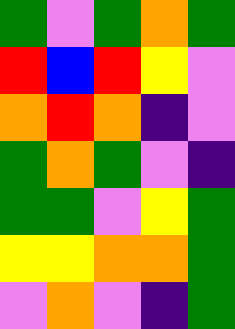[["green", "violet", "green", "orange", "green"], ["red", "blue", "red", "yellow", "violet"], ["orange", "red", "orange", "indigo", "violet"], ["green", "orange", "green", "violet", "indigo"], ["green", "green", "violet", "yellow", "green"], ["yellow", "yellow", "orange", "orange", "green"], ["violet", "orange", "violet", "indigo", "green"]]